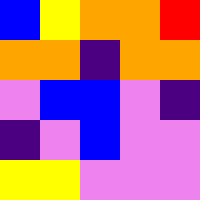[["blue", "yellow", "orange", "orange", "red"], ["orange", "orange", "indigo", "orange", "orange"], ["violet", "blue", "blue", "violet", "indigo"], ["indigo", "violet", "blue", "violet", "violet"], ["yellow", "yellow", "violet", "violet", "violet"]]